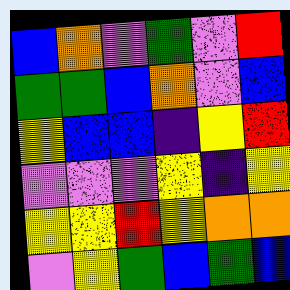[["blue", "orange", "violet", "green", "violet", "red"], ["green", "green", "blue", "orange", "violet", "blue"], ["yellow", "blue", "blue", "indigo", "yellow", "red"], ["violet", "violet", "violet", "yellow", "indigo", "yellow"], ["yellow", "yellow", "red", "yellow", "orange", "orange"], ["violet", "yellow", "green", "blue", "green", "blue"]]